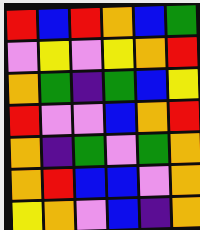[["red", "blue", "red", "orange", "blue", "green"], ["violet", "yellow", "violet", "yellow", "orange", "red"], ["orange", "green", "indigo", "green", "blue", "yellow"], ["red", "violet", "violet", "blue", "orange", "red"], ["orange", "indigo", "green", "violet", "green", "orange"], ["orange", "red", "blue", "blue", "violet", "orange"], ["yellow", "orange", "violet", "blue", "indigo", "orange"]]